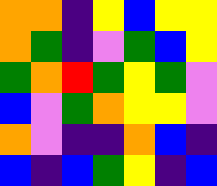[["orange", "orange", "indigo", "yellow", "blue", "yellow", "yellow"], ["orange", "green", "indigo", "violet", "green", "blue", "yellow"], ["green", "orange", "red", "green", "yellow", "green", "violet"], ["blue", "violet", "green", "orange", "yellow", "yellow", "violet"], ["orange", "violet", "indigo", "indigo", "orange", "blue", "indigo"], ["blue", "indigo", "blue", "green", "yellow", "indigo", "blue"]]